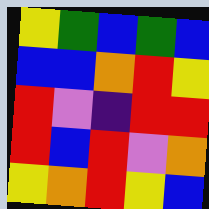[["yellow", "green", "blue", "green", "blue"], ["blue", "blue", "orange", "red", "yellow"], ["red", "violet", "indigo", "red", "red"], ["red", "blue", "red", "violet", "orange"], ["yellow", "orange", "red", "yellow", "blue"]]